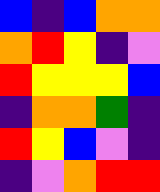[["blue", "indigo", "blue", "orange", "orange"], ["orange", "red", "yellow", "indigo", "violet"], ["red", "yellow", "yellow", "yellow", "blue"], ["indigo", "orange", "orange", "green", "indigo"], ["red", "yellow", "blue", "violet", "indigo"], ["indigo", "violet", "orange", "red", "red"]]